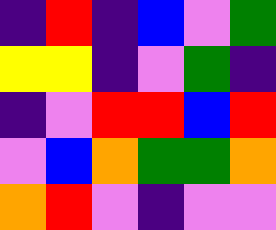[["indigo", "red", "indigo", "blue", "violet", "green"], ["yellow", "yellow", "indigo", "violet", "green", "indigo"], ["indigo", "violet", "red", "red", "blue", "red"], ["violet", "blue", "orange", "green", "green", "orange"], ["orange", "red", "violet", "indigo", "violet", "violet"]]